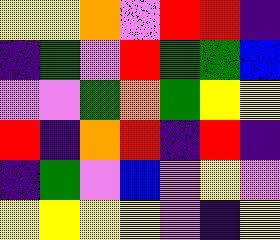[["yellow", "yellow", "orange", "violet", "red", "red", "indigo"], ["indigo", "green", "violet", "red", "green", "green", "blue"], ["violet", "violet", "green", "orange", "green", "yellow", "yellow"], ["red", "indigo", "orange", "red", "indigo", "red", "indigo"], ["indigo", "green", "violet", "blue", "violet", "yellow", "violet"], ["yellow", "yellow", "yellow", "yellow", "violet", "indigo", "yellow"]]